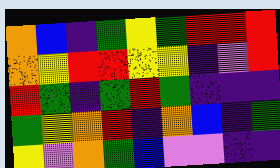[["orange", "blue", "indigo", "green", "yellow", "green", "red", "red", "red"], ["orange", "yellow", "red", "red", "yellow", "yellow", "indigo", "violet", "red"], ["red", "green", "indigo", "green", "red", "green", "indigo", "indigo", "indigo"], ["green", "yellow", "orange", "red", "indigo", "orange", "blue", "indigo", "green"], ["yellow", "violet", "orange", "green", "blue", "violet", "violet", "indigo", "indigo"]]